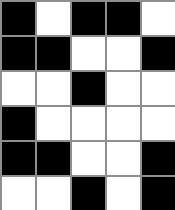[["black", "white", "black", "black", "white"], ["black", "black", "white", "white", "black"], ["white", "white", "black", "white", "white"], ["black", "white", "white", "white", "white"], ["black", "black", "white", "white", "black"], ["white", "white", "black", "white", "black"]]